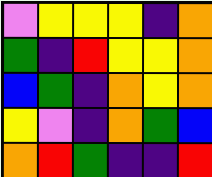[["violet", "yellow", "yellow", "yellow", "indigo", "orange"], ["green", "indigo", "red", "yellow", "yellow", "orange"], ["blue", "green", "indigo", "orange", "yellow", "orange"], ["yellow", "violet", "indigo", "orange", "green", "blue"], ["orange", "red", "green", "indigo", "indigo", "red"]]